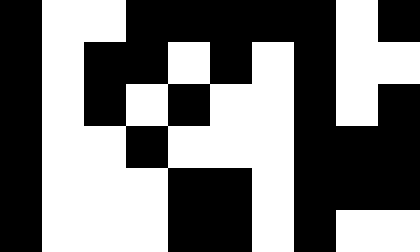[["black", "white", "white", "black", "black", "black", "black", "black", "white", "black"], ["black", "white", "black", "black", "white", "black", "white", "black", "white", "white"], ["black", "white", "black", "white", "black", "white", "white", "black", "white", "black"], ["black", "white", "white", "black", "white", "white", "white", "black", "black", "black"], ["black", "white", "white", "white", "black", "black", "white", "black", "black", "black"], ["black", "white", "white", "white", "black", "black", "white", "black", "white", "white"]]